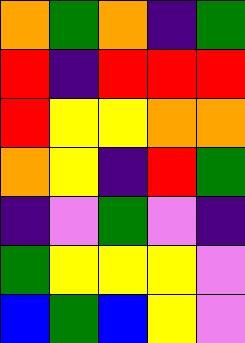[["orange", "green", "orange", "indigo", "green"], ["red", "indigo", "red", "red", "red"], ["red", "yellow", "yellow", "orange", "orange"], ["orange", "yellow", "indigo", "red", "green"], ["indigo", "violet", "green", "violet", "indigo"], ["green", "yellow", "yellow", "yellow", "violet"], ["blue", "green", "blue", "yellow", "violet"]]